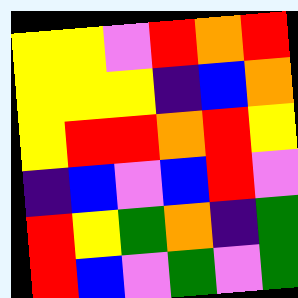[["yellow", "yellow", "violet", "red", "orange", "red"], ["yellow", "yellow", "yellow", "indigo", "blue", "orange"], ["yellow", "red", "red", "orange", "red", "yellow"], ["indigo", "blue", "violet", "blue", "red", "violet"], ["red", "yellow", "green", "orange", "indigo", "green"], ["red", "blue", "violet", "green", "violet", "green"]]